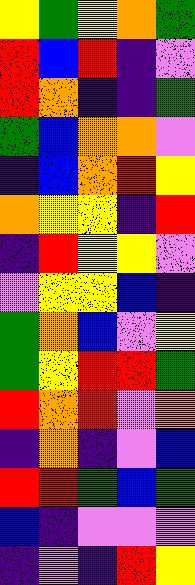[["yellow", "green", "yellow", "orange", "green"], ["red", "blue", "red", "indigo", "violet"], ["red", "orange", "indigo", "indigo", "green"], ["green", "blue", "orange", "orange", "violet"], ["indigo", "blue", "orange", "red", "yellow"], ["orange", "yellow", "yellow", "indigo", "red"], ["indigo", "red", "yellow", "yellow", "violet"], ["violet", "yellow", "yellow", "blue", "indigo"], ["green", "orange", "blue", "violet", "yellow"], ["green", "yellow", "red", "red", "green"], ["red", "orange", "red", "violet", "orange"], ["indigo", "orange", "indigo", "violet", "blue"], ["red", "red", "green", "blue", "green"], ["blue", "indigo", "violet", "violet", "violet"], ["indigo", "violet", "indigo", "red", "yellow"]]